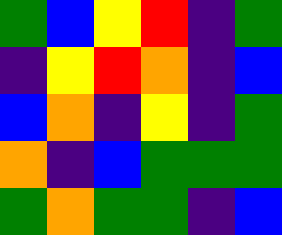[["green", "blue", "yellow", "red", "indigo", "green"], ["indigo", "yellow", "red", "orange", "indigo", "blue"], ["blue", "orange", "indigo", "yellow", "indigo", "green"], ["orange", "indigo", "blue", "green", "green", "green"], ["green", "orange", "green", "green", "indigo", "blue"]]